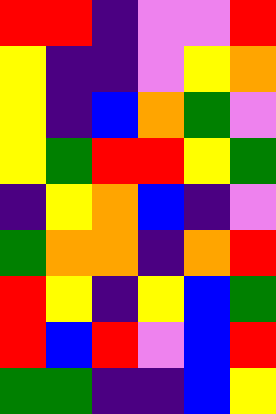[["red", "red", "indigo", "violet", "violet", "red"], ["yellow", "indigo", "indigo", "violet", "yellow", "orange"], ["yellow", "indigo", "blue", "orange", "green", "violet"], ["yellow", "green", "red", "red", "yellow", "green"], ["indigo", "yellow", "orange", "blue", "indigo", "violet"], ["green", "orange", "orange", "indigo", "orange", "red"], ["red", "yellow", "indigo", "yellow", "blue", "green"], ["red", "blue", "red", "violet", "blue", "red"], ["green", "green", "indigo", "indigo", "blue", "yellow"]]